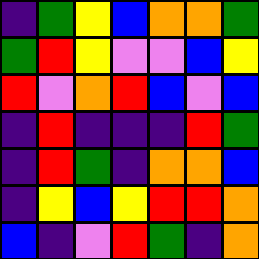[["indigo", "green", "yellow", "blue", "orange", "orange", "green"], ["green", "red", "yellow", "violet", "violet", "blue", "yellow"], ["red", "violet", "orange", "red", "blue", "violet", "blue"], ["indigo", "red", "indigo", "indigo", "indigo", "red", "green"], ["indigo", "red", "green", "indigo", "orange", "orange", "blue"], ["indigo", "yellow", "blue", "yellow", "red", "red", "orange"], ["blue", "indigo", "violet", "red", "green", "indigo", "orange"]]